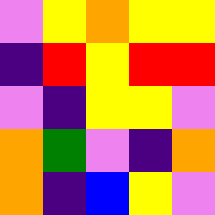[["violet", "yellow", "orange", "yellow", "yellow"], ["indigo", "red", "yellow", "red", "red"], ["violet", "indigo", "yellow", "yellow", "violet"], ["orange", "green", "violet", "indigo", "orange"], ["orange", "indigo", "blue", "yellow", "violet"]]